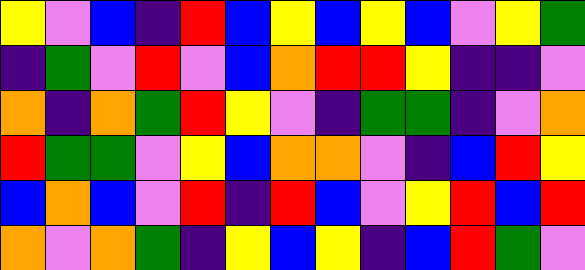[["yellow", "violet", "blue", "indigo", "red", "blue", "yellow", "blue", "yellow", "blue", "violet", "yellow", "green"], ["indigo", "green", "violet", "red", "violet", "blue", "orange", "red", "red", "yellow", "indigo", "indigo", "violet"], ["orange", "indigo", "orange", "green", "red", "yellow", "violet", "indigo", "green", "green", "indigo", "violet", "orange"], ["red", "green", "green", "violet", "yellow", "blue", "orange", "orange", "violet", "indigo", "blue", "red", "yellow"], ["blue", "orange", "blue", "violet", "red", "indigo", "red", "blue", "violet", "yellow", "red", "blue", "red"], ["orange", "violet", "orange", "green", "indigo", "yellow", "blue", "yellow", "indigo", "blue", "red", "green", "violet"]]